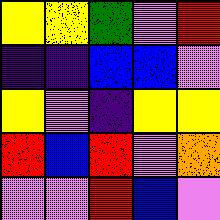[["yellow", "yellow", "green", "violet", "red"], ["indigo", "indigo", "blue", "blue", "violet"], ["yellow", "violet", "indigo", "yellow", "yellow"], ["red", "blue", "red", "violet", "orange"], ["violet", "violet", "red", "blue", "violet"]]